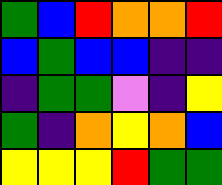[["green", "blue", "red", "orange", "orange", "red"], ["blue", "green", "blue", "blue", "indigo", "indigo"], ["indigo", "green", "green", "violet", "indigo", "yellow"], ["green", "indigo", "orange", "yellow", "orange", "blue"], ["yellow", "yellow", "yellow", "red", "green", "green"]]